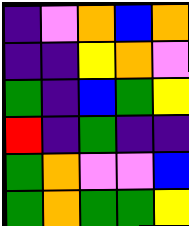[["indigo", "violet", "orange", "blue", "orange"], ["indigo", "indigo", "yellow", "orange", "violet"], ["green", "indigo", "blue", "green", "yellow"], ["red", "indigo", "green", "indigo", "indigo"], ["green", "orange", "violet", "violet", "blue"], ["green", "orange", "green", "green", "yellow"]]